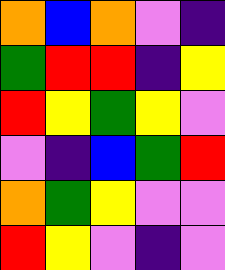[["orange", "blue", "orange", "violet", "indigo"], ["green", "red", "red", "indigo", "yellow"], ["red", "yellow", "green", "yellow", "violet"], ["violet", "indigo", "blue", "green", "red"], ["orange", "green", "yellow", "violet", "violet"], ["red", "yellow", "violet", "indigo", "violet"]]